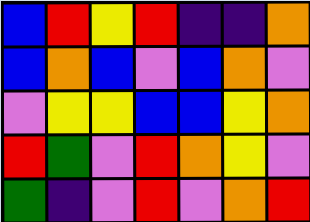[["blue", "red", "yellow", "red", "indigo", "indigo", "orange"], ["blue", "orange", "blue", "violet", "blue", "orange", "violet"], ["violet", "yellow", "yellow", "blue", "blue", "yellow", "orange"], ["red", "green", "violet", "red", "orange", "yellow", "violet"], ["green", "indigo", "violet", "red", "violet", "orange", "red"]]